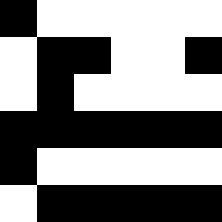[["black", "white", "white", "white", "white", "white"], ["white", "black", "black", "white", "white", "black"], ["white", "black", "white", "white", "white", "white"], ["black", "black", "black", "black", "black", "black"], ["black", "white", "white", "white", "white", "white"], ["white", "black", "black", "black", "black", "black"]]